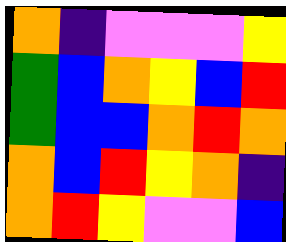[["orange", "indigo", "violet", "violet", "violet", "yellow"], ["green", "blue", "orange", "yellow", "blue", "red"], ["green", "blue", "blue", "orange", "red", "orange"], ["orange", "blue", "red", "yellow", "orange", "indigo"], ["orange", "red", "yellow", "violet", "violet", "blue"]]